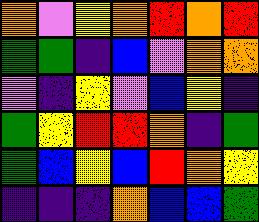[["orange", "violet", "yellow", "orange", "red", "orange", "red"], ["green", "green", "indigo", "blue", "violet", "orange", "orange"], ["violet", "indigo", "yellow", "violet", "blue", "yellow", "indigo"], ["green", "yellow", "red", "red", "orange", "indigo", "green"], ["green", "blue", "yellow", "blue", "red", "orange", "yellow"], ["indigo", "indigo", "indigo", "orange", "blue", "blue", "green"]]